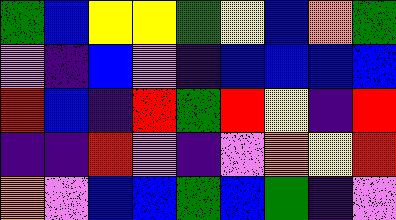[["green", "blue", "yellow", "yellow", "green", "yellow", "blue", "orange", "green"], ["violet", "indigo", "blue", "violet", "indigo", "blue", "blue", "blue", "blue"], ["red", "blue", "indigo", "red", "green", "red", "yellow", "indigo", "red"], ["indigo", "indigo", "red", "violet", "indigo", "violet", "orange", "yellow", "red"], ["orange", "violet", "blue", "blue", "green", "blue", "green", "indigo", "violet"]]